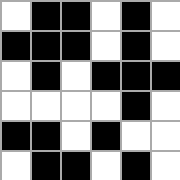[["white", "black", "black", "white", "black", "white"], ["black", "black", "black", "white", "black", "white"], ["white", "black", "white", "black", "black", "black"], ["white", "white", "white", "white", "black", "white"], ["black", "black", "white", "black", "white", "white"], ["white", "black", "black", "white", "black", "white"]]